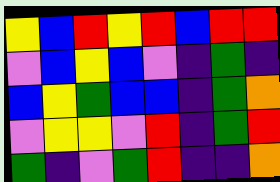[["yellow", "blue", "red", "yellow", "red", "blue", "red", "red"], ["violet", "blue", "yellow", "blue", "violet", "indigo", "green", "indigo"], ["blue", "yellow", "green", "blue", "blue", "indigo", "green", "orange"], ["violet", "yellow", "yellow", "violet", "red", "indigo", "green", "red"], ["green", "indigo", "violet", "green", "red", "indigo", "indigo", "orange"]]